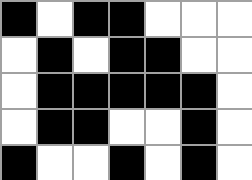[["black", "white", "black", "black", "white", "white", "white"], ["white", "black", "white", "black", "black", "white", "white"], ["white", "black", "black", "black", "black", "black", "white"], ["white", "black", "black", "white", "white", "black", "white"], ["black", "white", "white", "black", "white", "black", "white"]]